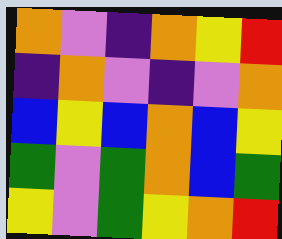[["orange", "violet", "indigo", "orange", "yellow", "red"], ["indigo", "orange", "violet", "indigo", "violet", "orange"], ["blue", "yellow", "blue", "orange", "blue", "yellow"], ["green", "violet", "green", "orange", "blue", "green"], ["yellow", "violet", "green", "yellow", "orange", "red"]]